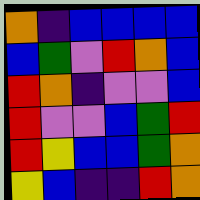[["orange", "indigo", "blue", "blue", "blue", "blue"], ["blue", "green", "violet", "red", "orange", "blue"], ["red", "orange", "indigo", "violet", "violet", "blue"], ["red", "violet", "violet", "blue", "green", "red"], ["red", "yellow", "blue", "blue", "green", "orange"], ["yellow", "blue", "indigo", "indigo", "red", "orange"]]